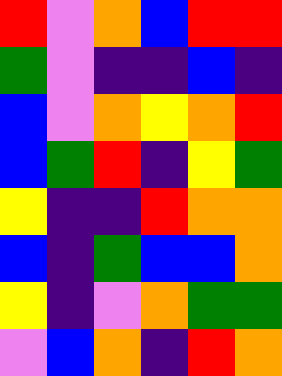[["red", "violet", "orange", "blue", "red", "red"], ["green", "violet", "indigo", "indigo", "blue", "indigo"], ["blue", "violet", "orange", "yellow", "orange", "red"], ["blue", "green", "red", "indigo", "yellow", "green"], ["yellow", "indigo", "indigo", "red", "orange", "orange"], ["blue", "indigo", "green", "blue", "blue", "orange"], ["yellow", "indigo", "violet", "orange", "green", "green"], ["violet", "blue", "orange", "indigo", "red", "orange"]]